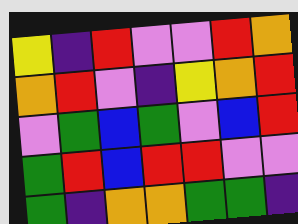[["yellow", "indigo", "red", "violet", "violet", "red", "orange"], ["orange", "red", "violet", "indigo", "yellow", "orange", "red"], ["violet", "green", "blue", "green", "violet", "blue", "red"], ["green", "red", "blue", "red", "red", "violet", "violet"], ["green", "indigo", "orange", "orange", "green", "green", "indigo"]]